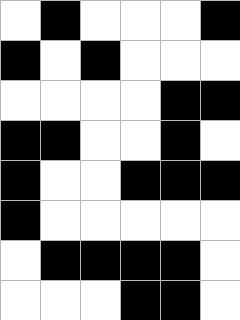[["white", "black", "white", "white", "white", "black"], ["black", "white", "black", "white", "white", "white"], ["white", "white", "white", "white", "black", "black"], ["black", "black", "white", "white", "black", "white"], ["black", "white", "white", "black", "black", "black"], ["black", "white", "white", "white", "white", "white"], ["white", "black", "black", "black", "black", "white"], ["white", "white", "white", "black", "black", "white"]]